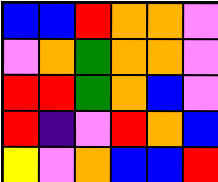[["blue", "blue", "red", "orange", "orange", "violet"], ["violet", "orange", "green", "orange", "orange", "violet"], ["red", "red", "green", "orange", "blue", "violet"], ["red", "indigo", "violet", "red", "orange", "blue"], ["yellow", "violet", "orange", "blue", "blue", "red"]]